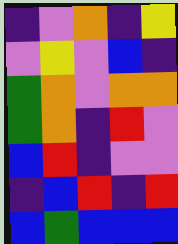[["indigo", "violet", "orange", "indigo", "yellow"], ["violet", "yellow", "violet", "blue", "indigo"], ["green", "orange", "violet", "orange", "orange"], ["green", "orange", "indigo", "red", "violet"], ["blue", "red", "indigo", "violet", "violet"], ["indigo", "blue", "red", "indigo", "red"], ["blue", "green", "blue", "blue", "blue"]]